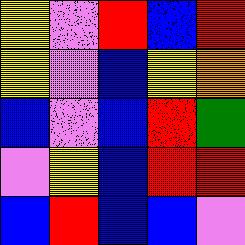[["yellow", "violet", "red", "blue", "red"], ["yellow", "violet", "blue", "yellow", "orange"], ["blue", "violet", "blue", "red", "green"], ["violet", "yellow", "blue", "red", "red"], ["blue", "red", "blue", "blue", "violet"]]